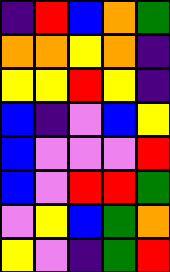[["indigo", "red", "blue", "orange", "green"], ["orange", "orange", "yellow", "orange", "indigo"], ["yellow", "yellow", "red", "yellow", "indigo"], ["blue", "indigo", "violet", "blue", "yellow"], ["blue", "violet", "violet", "violet", "red"], ["blue", "violet", "red", "red", "green"], ["violet", "yellow", "blue", "green", "orange"], ["yellow", "violet", "indigo", "green", "red"]]